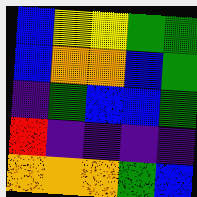[["blue", "yellow", "yellow", "green", "green"], ["blue", "orange", "orange", "blue", "green"], ["indigo", "green", "blue", "blue", "green"], ["red", "indigo", "indigo", "indigo", "indigo"], ["orange", "orange", "orange", "green", "blue"]]